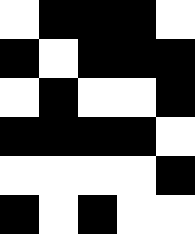[["white", "black", "black", "black", "white"], ["black", "white", "black", "black", "black"], ["white", "black", "white", "white", "black"], ["black", "black", "black", "black", "white"], ["white", "white", "white", "white", "black"], ["black", "white", "black", "white", "white"]]